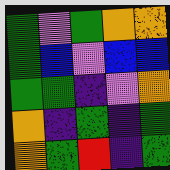[["green", "violet", "green", "orange", "orange"], ["green", "blue", "violet", "blue", "blue"], ["green", "green", "indigo", "violet", "orange"], ["orange", "indigo", "green", "indigo", "green"], ["orange", "green", "red", "indigo", "green"]]